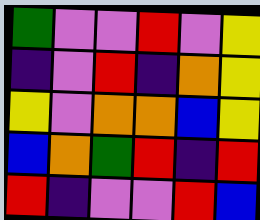[["green", "violet", "violet", "red", "violet", "yellow"], ["indigo", "violet", "red", "indigo", "orange", "yellow"], ["yellow", "violet", "orange", "orange", "blue", "yellow"], ["blue", "orange", "green", "red", "indigo", "red"], ["red", "indigo", "violet", "violet", "red", "blue"]]